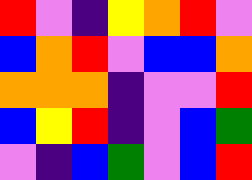[["red", "violet", "indigo", "yellow", "orange", "red", "violet"], ["blue", "orange", "red", "violet", "blue", "blue", "orange"], ["orange", "orange", "orange", "indigo", "violet", "violet", "red"], ["blue", "yellow", "red", "indigo", "violet", "blue", "green"], ["violet", "indigo", "blue", "green", "violet", "blue", "red"]]